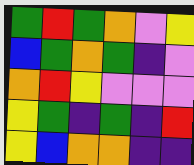[["green", "red", "green", "orange", "violet", "yellow"], ["blue", "green", "orange", "green", "indigo", "violet"], ["orange", "red", "yellow", "violet", "violet", "violet"], ["yellow", "green", "indigo", "green", "indigo", "red"], ["yellow", "blue", "orange", "orange", "indigo", "indigo"]]